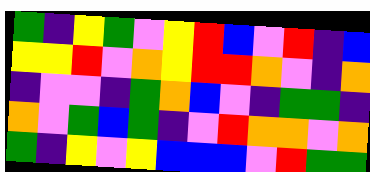[["green", "indigo", "yellow", "green", "violet", "yellow", "red", "blue", "violet", "red", "indigo", "blue"], ["yellow", "yellow", "red", "violet", "orange", "yellow", "red", "red", "orange", "violet", "indigo", "orange"], ["indigo", "violet", "violet", "indigo", "green", "orange", "blue", "violet", "indigo", "green", "green", "indigo"], ["orange", "violet", "green", "blue", "green", "indigo", "violet", "red", "orange", "orange", "violet", "orange"], ["green", "indigo", "yellow", "violet", "yellow", "blue", "blue", "blue", "violet", "red", "green", "green"]]